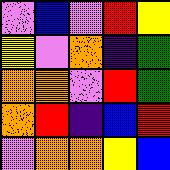[["violet", "blue", "violet", "red", "yellow"], ["yellow", "violet", "orange", "indigo", "green"], ["orange", "orange", "violet", "red", "green"], ["orange", "red", "indigo", "blue", "red"], ["violet", "orange", "orange", "yellow", "blue"]]